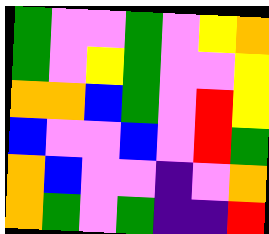[["green", "violet", "violet", "green", "violet", "yellow", "orange"], ["green", "violet", "yellow", "green", "violet", "violet", "yellow"], ["orange", "orange", "blue", "green", "violet", "red", "yellow"], ["blue", "violet", "violet", "blue", "violet", "red", "green"], ["orange", "blue", "violet", "violet", "indigo", "violet", "orange"], ["orange", "green", "violet", "green", "indigo", "indigo", "red"]]